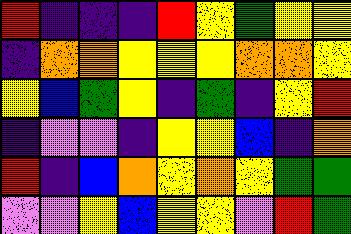[["red", "indigo", "indigo", "indigo", "red", "yellow", "green", "yellow", "yellow"], ["indigo", "orange", "orange", "yellow", "yellow", "yellow", "orange", "orange", "yellow"], ["yellow", "blue", "green", "yellow", "indigo", "green", "indigo", "yellow", "red"], ["indigo", "violet", "violet", "indigo", "yellow", "yellow", "blue", "indigo", "orange"], ["red", "indigo", "blue", "orange", "yellow", "orange", "yellow", "green", "green"], ["violet", "violet", "yellow", "blue", "yellow", "yellow", "violet", "red", "green"]]